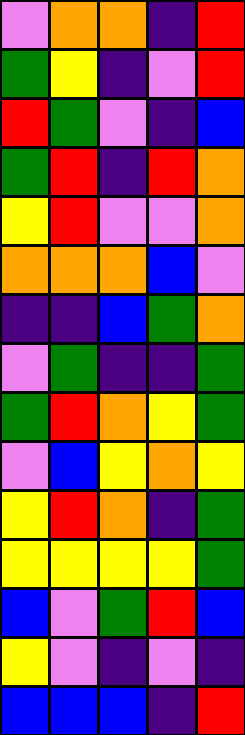[["violet", "orange", "orange", "indigo", "red"], ["green", "yellow", "indigo", "violet", "red"], ["red", "green", "violet", "indigo", "blue"], ["green", "red", "indigo", "red", "orange"], ["yellow", "red", "violet", "violet", "orange"], ["orange", "orange", "orange", "blue", "violet"], ["indigo", "indigo", "blue", "green", "orange"], ["violet", "green", "indigo", "indigo", "green"], ["green", "red", "orange", "yellow", "green"], ["violet", "blue", "yellow", "orange", "yellow"], ["yellow", "red", "orange", "indigo", "green"], ["yellow", "yellow", "yellow", "yellow", "green"], ["blue", "violet", "green", "red", "blue"], ["yellow", "violet", "indigo", "violet", "indigo"], ["blue", "blue", "blue", "indigo", "red"]]